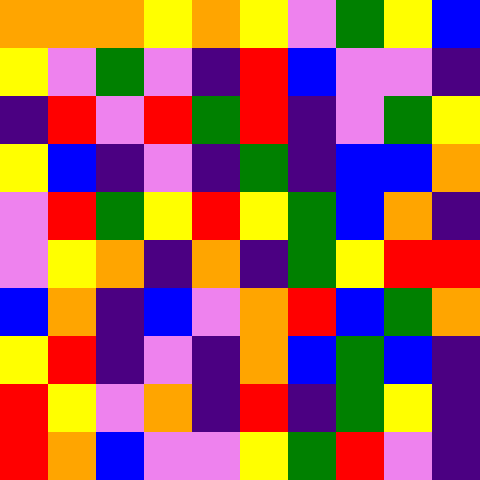[["orange", "orange", "orange", "yellow", "orange", "yellow", "violet", "green", "yellow", "blue"], ["yellow", "violet", "green", "violet", "indigo", "red", "blue", "violet", "violet", "indigo"], ["indigo", "red", "violet", "red", "green", "red", "indigo", "violet", "green", "yellow"], ["yellow", "blue", "indigo", "violet", "indigo", "green", "indigo", "blue", "blue", "orange"], ["violet", "red", "green", "yellow", "red", "yellow", "green", "blue", "orange", "indigo"], ["violet", "yellow", "orange", "indigo", "orange", "indigo", "green", "yellow", "red", "red"], ["blue", "orange", "indigo", "blue", "violet", "orange", "red", "blue", "green", "orange"], ["yellow", "red", "indigo", "violet", "indigo", "orange", "blue", "green", "blue", "indigo"], ["red", "yellow", "violet", "orange", "indigo", "red", "indigo", "green", "yellow", "indigo"], ["red", "orange", "blue", "violet", "violet", "yellow", "green", "red", "violet", "indigo"]]